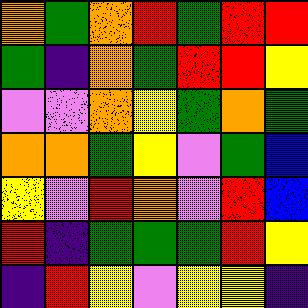[["orange", "green", "orange", "red", "green", "red", "red"], ["green", "indigo", "orange", "green", "red", "red", "yellow"], ["violet", "violet", "orange", "yellow", "green", "orange", "green"], ["orange", "orange", "green", "yellow", "violet", "green", "blue"], ["yellow", "violet", "red", "orange", "violet", "red", "blue"], ["red", "indigo", "green", "green", "green", "red", "yellow"], ["indigo", "red", "yellow", "violet", "yellow", "yellow", "indigo"]]